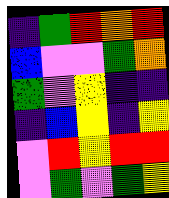[["indigo", "green", "red", "orange", "red"], ["blue", "violet", "violet", "green", "orange"], ["green", "violet", "yellow", "indigo", "indigo"], ["indigo", "blue", "yellow", "indigo", "yellow"], ["violet", "red", "yellow", "red", "red"], ["violet", "green", "violet", "green", "yellow"]]